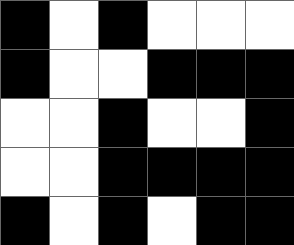[["black", "white", "black", "white", "white", "white"], ["black", "white", "white", "black", "black", "black"], ["white", "white", "black", "white", "white", "black"], ["white", "white", "black", "black", "black", "black"], ["black", "white", "black", "white", "black", "black"]]